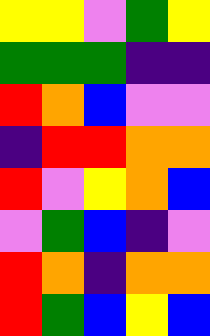[["yellow", "yellow", "violet", "green", "yellow"], ["green", "green", "green", "indigo", "indigo"], ["red", "orange", "blue", "violet", "violet"], ["indigo", "red", "red", "orange", "orange"], ["red", "violet", "yellow", "orange", "blue"], ["violet", "green", "blue", "indigo", "violet"], ["red", "orange", "indigo", "orange", "orange"], ["red", "green", "blue", "yellow", "blue"]]